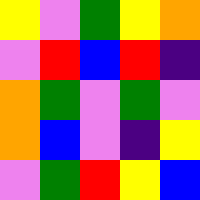[["yellow", "violet", "green", "yellow", "orange"], ["violet", "red", "blue", "red", "indigo"], ["orange", "green", "violet", "green", "violet"], ["orange", "blue", "violet", "indigo", "yellow"], ["violet", "green", "red", "yellow", "blue"]]